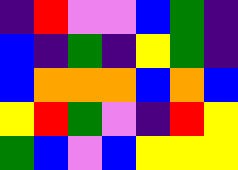[["indigo", "red", "violet", "violet", "blue", "green", "indigo"], ["blue", "indigo", "green", "indigo", "yellow", "green", "indigo"], ["blue", "orange", "orange", "orange", "blue", "orange", "blue"], ["yellow", "red", "green", "violet", "indigo", "red", "yellow"], ["green", "blue", "violet", "blue", "yellow", "yellow", "yellow"]]